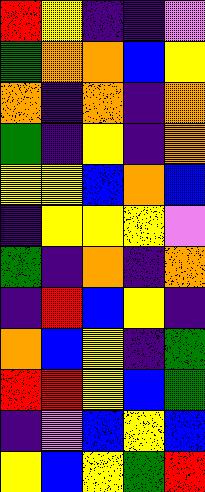[["red", "yellow", "indigo", "indigo", "violet"], ["green", "orange", "orange", "blue", "yellow"], ["orange", "indigo", "orange", "indigo", "orange"], ["green", "indigo", "yellow", "indigo", "orange"], ["yellow", "yellow", "blue", "orange", "blue"], ["indigo", "yellow", "yellow", "yellow", "violet"], ["green", "indigo", "orange", "indigo", "orange"], ["indigo", "red", "blue", "yellow", "indigo"], ["orange", "blue", "yellow", "indigo", "green"], ["red", "red", "yellow", "blue", "green"], ["indigo", "violet", "blue", "yellow", "blue"], ["yellow", "blue", "yellow", "green", "red"]]